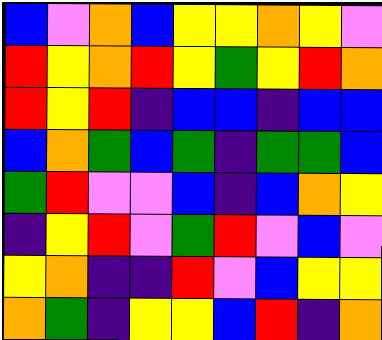[["blue", "violet", "orange", "blue", "yellow", "yellow", "orange", "yellow", "violet"], ["red", "yellow", "orange", "red", "yellow", "green", "yellow", "red", "orange"], ["red", "yellow", "red", "indigo", "blue", "blue", "indigo", "blue", "blue"], ["blue", "orange", "green", "blue", "green", "indigo", "green", "green", "blue"], ["green", "red", "violet", "violet", "blue", "indigo", "blue", "orange", "yellow"], ["indigo", "yellow", "red", "violet", "green", "red", "violet", "blue", "violet"], ["yellow", "orange", "indigo", "indigo", "red", "violet", "blue", "yellow", "yellow"], ["orange", "green", "indigo", "yellow", "yellow", "blue", "red", "indigo", "orange"]]